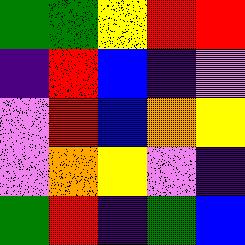[["green", "green", "yellow", "red", "red"], ["indigo", "red", "blue", "indigo", "violet"], ["violet", "red", "blue", "orange", "yellow"], ["violet", "orange", "yellow", "violet", "indigo"], ["green", "red", "indigo", "green", "blue"]]